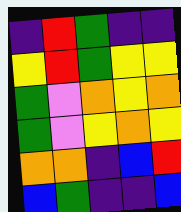[["indigo", "red", "green", "indigo", "indigo"], ["yellow", "red", "green", "yellow", "yellow"], ["green", "violet", "orange", "yellow", "orange"], ["green", "violet", "yellow", "orange", "yellow"], ["orange", "orange", "indigo", "blue", "red"], ["blue", "green", "indigo", "indigo", "blue"]]